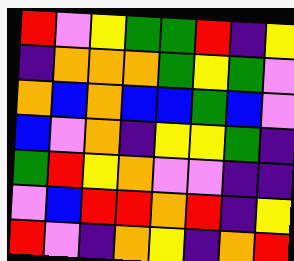[["red", "violet", "yellow", "green", "green", "red", "indigo", "yellow"], ["indigo", "orange", "orange", "orange", "green", "yellow", "green", "violet"], ["orange", "blue", "orange", "blue", "blue", "green", "blue", "violet"], ["blue", "violet", "orange", "indigo", "yellow", "yellow", "green", "indigo"], ["green", "red", "yellow", "orange", "violet", "violet", "indigo", "indigo"], ["violet", "blue", "red", "red", "orange", "red", "indigo", "yellow"], ["red", "violet", "indigo", "orange", "yellow", "indigo", "orange", "red"]]